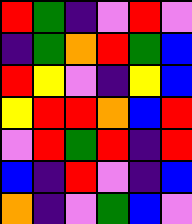[["red", "green", "indigo", "violet", "red", "violet"], ["indigo", "green", "orange", "red", "green", "blue"], ["red", "yellow", "violet", "indigo", "yellow", "blue"], ["yellow", "red", "red", "orange", "blue", "red"], ["violet", "red", "green", "red", "indigo", "red"], ["blue", "indigo", "red", "violet", "indigo", "blue"], ["orange", "indigo", "violet", "green", "blue", "violet"]]